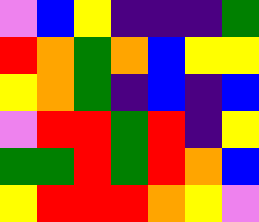[["violet", "blue", "yellow", "indigo", "indigo", "indigo", "green"], ["red", "orange", "green", "orange", "blue", "yellow", "yellow"], ["yellow", "orange", "green", "indigo", "blue", "indigo", "blue"], ["violet", "red", "red", "green", "red", "indigo", "yellow"], ["green", "green", "red", "green", "red", "orange", "blue"], ["yellow", "red", "red", "red", "orange", "yellow", "violet"]]